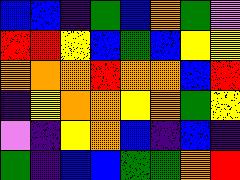[["blue", "blue", "indigo", "green", "blue", "orange", "green", "violet"], ["red", "red", "yellow", "blue", "green", "blue", "yellow", "yellow"], ["orange", "orange", "orange", "red", "orange", "orange", "blue", "red"], ["indigo", "yellow", "orange", "orange", "yellow", "orange", "green", "yellow"], ["violet", "indigo", "yellow", "orange", "blue", "indigo", "blue", "indigo"], ["green", "indigo", "blue", "blue", "green", "green", "orange", "red"]]